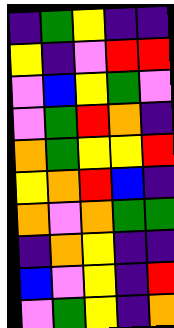[["indigo", "green", "yellow", "indigo", "indigo"], ["yellow", "indigo", "violet", "red", "red"], ["violet", "blue", "yellow", "green", "violet"], ["violet", "green", "red", "orange", "indigo"], ["orange", "green", "yellow", "yellow", "red"], ["yellow", "orange", "red", "blue", "indigo"], ["orange", "violet", "orange", "green", "green"], ["indigo", "orange", "yellow", "indigo", "indigo"], ["blue", "violet", "yellow", "indigo", "red"], ["violet", "green", "yellow", "indigo", "orange"]]